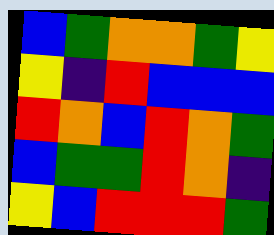[["blue", "green", "orange", "orange", "green", "yellow"], ["yellow", "indigo", "red", "blue", "blue", "blue"], ["red", "orange", "blue", "red", "orange", "green"], ["blue", "green", "green", "red", "orange", "indigo"], ["yellow", "blue", "red", "red", "red", "green"]]